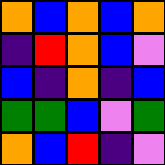[["orange", "blue", "orange", "blue", "orange"], ["indigo", "red", "orange", "blue", "violet"], ["blue", "indigo", "orange", "indigo", "blue"], ["green", "green", "blue", "violet", "green"], ["orange", "blue", "red", "indigo", "violet"]]